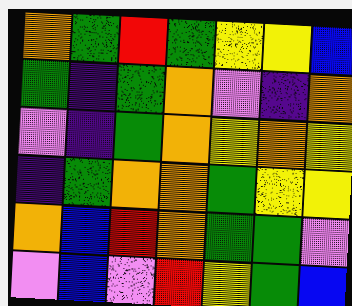[["orange", "green", "red", "green", "yellow", "yellow", "blue"], ["green", "indigo", "green", "orange", "violet", "indigo", "orange"], ["violet", "indigo", "green", "orange", "yellow", "orange", "yellow"], ["indigo", "green", "orange", "orange", "green", "yellow", "yellow"], ["orange", "blue", "red", "orange", "green", "green", "violet"], ["violet", "blue", "violet", "red", "yellow", "green", "blue"]]